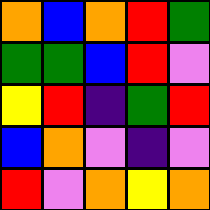[["orange", "blue", "orange", "red", "green"], ["green", "green", "blue", "red", "violet"], ["yellow", "red", "indigo", "green", "red"], ["blue", "orange", "violet", "indigo", "violet"], ["red", "violet", "orange", "yellow", "orange"]]